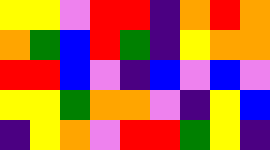[["yellow", "yellow", "violet", "red", "red", "indigo", "orange", "red", "orange"], ["orange", "green", "blue", "red", "green", "indigo", "yellow", "orange", "orange"], ["red", "red", "blue", "violet", "indigo", "blue", "violet", "blue", "violet"], ["yellow", "yellow", "green", "orange", "orange", "violet", "indigo", "yellow", "blue"], ["indigo", "yellow", "orange", "violet", "red", "red", "green", "yellow", "indigo"]]